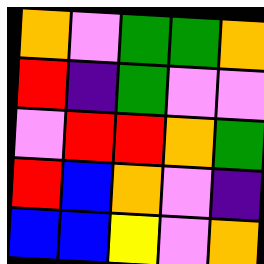[["orange", "violet", "green", "green", "orange"], ["red", "indigo", "green", "violet", "violet"], ["violet", "red", "red", "orange", "green"], ["red", "blue", "orange", "violet", "indigo"], ["blue", "blue", "yellow", "violet", "orange"]]